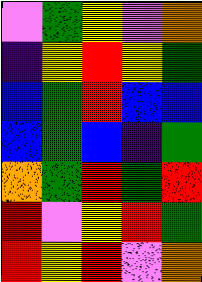[["violet", "green", "yellow", "violet", "orange"], ["indigo", "yellow", "red", "yellow", "green"], ["blue", "green", "red", "blue", "blue"], ["blue", "green", "blue", "indigo", "green"], ["orange", "green", "red", "green", "red"], ["red", "violet", "yellow", "red", "green"], ["red", "yellow", "red", "violet", "orange"]]